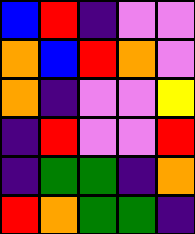[["blue", "red", "indigo", "violet", "violet"], ["orange", "blue", "red", "orange", "violet"], ["orange", "indigo", "violet", "violet", "yellow"], ["indigo", "red", "violet", "violet", "red"], ["indigo", "green", "green", "indigo", "orange"], ["red", "orange", "green", "green", "indigo"]]